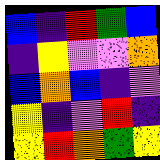[["blue", "indigo", "red", "green", "blue"], ["indigo", "yellow", "violet", "violet", "orange"], ["blue", "orange", "blue", "indigo", "violet"], ["yellow", "indigo", "violet", "red", "indigo"], ["yellow", "red", "orange", "green", "yellow"]]